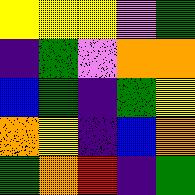[["yellow", "yellow", "yellow", "violet", "green"], ["indigo", "green", "violet", "orange", "orange"], ["blue", "green", "indigo", "green", "yellow"], ["orange", "yellow", "indigo", "blue", "orange"], ["green", "orange", "red", "indigo", "green"]]